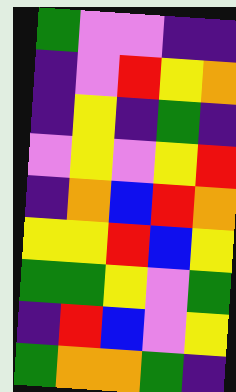[["green", "violet", "violet", "indigo", "indigo"], ["indigo", "violet", "red", "yellow", "orange"], ["indigo", "yellow", "indigo", "green", "indigo"], ["violet", "yellow", "violet", "yellow", "red"], ["indigo", "orange", "blue", "red", "orange"], ["yellow", "yellow", "red", "blue", "yellow"], ["green", "green", "yellow", "violet", "green"], ["indigo", "red", "blue", "violet", "yellow"], ["green", "orange", "orange", "green", "indigo"]]